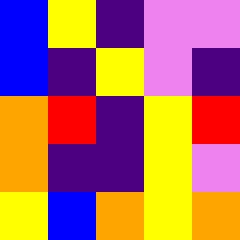[["blue", "yellow", "indigo", "violet", "violet"], ["blue", "indigo", "yellow", "violet", "indigo"], ["orange", "red", "indigo", "yellow", "red"], ["orange", "indigo", "indigo", "yellow", "violet"], ["yellow", "blue", "orange", "yellow", "orange"]]